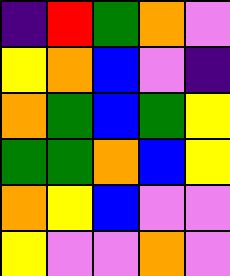[["indigo", "red", "green", "orange", "violet"], ["yellow", "orange", "blue", "violet", "indigo"], ["orange", "green", "blue", "green", "yellow"], ["green", "green", "orange", "blue", "yellow"], ["orange", "yellow", "blue", "violet", "violet"], ["yellow", "violet", "violet", "orange", "violet"]]